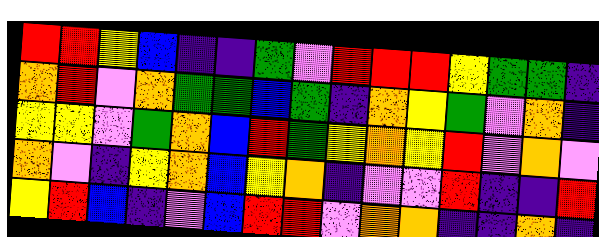[["red", "red", "yellow", "blue", "indigo", "indigo", "green", "violet", "red", "red", "red", "yellow", "green", "green", "indigo"], ["orange", "red", "violet", "orange", "green", "green", "blue", "green", "indigo", "orange", "yellow", "green", "violet", "orange", "indigo"], ["yellow", "yellow", "violet", "green", "orange", "blue", "red", "green", "yellow", "orange", "yellow", "red", "violet", "orange", "violet"], ["orange", "violet", "indigo", "yellow", "orange", "blue", "yellow", "orange", "indigo", "violet", "violet", "red", "indigo", "indigo", "red"], ["yellow", "red", "blue", "indigo", "violet", "blue", "red", "red", "violet", "orange", "orange", "indigo", "indigo", "orange", "indigo"]]